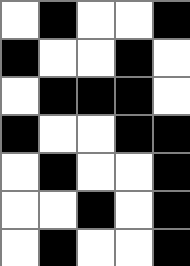[["white", "black", "white", "white", "black"], ["black", "white", "white", "black", "white"], ["white", "black", "black", "black", "white"], ["black", "white", "white", "black", "black"], ["white", "black", "white", "white", "black"], ["white", "white", "black", "white", "black"], ["white", "black", "white", "white", "black"]]